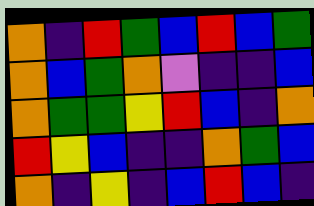[["orange", "indigo", "red", "green", "blue", "red", "blue", "green"], ["orange", "blue", "green", "orange", "violet", "indigo", "indigo", "blue"], ["orange", "green", "green", "yellow", "red", "blue", "indigo", "orange"], ["red", "yellow", "blue", "indigo", "indigo", "orange", "green", "blue"], ["orange", "indigo", "yellow", "indigo", "blue", "red", "blue", "indigo"]]